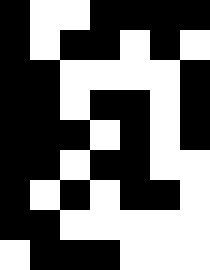[["black", "white", "white", "black", "black", "black", "black"], ["black", "white", "black", "black", "white", "black", "white"], ["black", "black", "white", "white", "white", "white", "black"], ["black", "black", "white", "black", "black", "white", "black"], ["black", "black", "black", "white", "black", "white", "black"], ["black", "black", "white", "black", "black", "white", "white"], ["black", "white", "black", "white", "black", "black", "white"], ["black", "black", "white", "white", "white", "white", "white"], ["white", "black", "black", "black", "white", "white", "white"]]